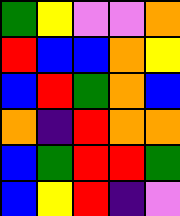[["green", "yellow", "violet", "violet", "orange"], ["red", "blue", "blue", "orange", "yellow"], ["blue", "red", "green", "orange", "blue"], ["orange", "indigo", "red", "orange", "orange"], ["blue", "green", "red", "red", "green"], ["blue", "yellow", "red", "indigo", "violet"]]